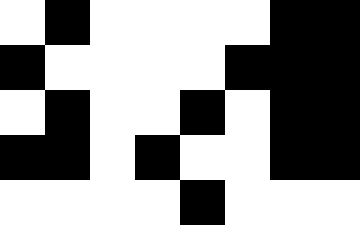[["white", "black", "white", "white", "white", "white", "black", "black"], ["black", "white", "white", "white", "white", "black", "black", "black"], ["white", "black", "white", "white", "black", "white", "black", "black"], ["black", "black", "white", "black", "white", "white", "black", "black"], ["white", "white", "white", "white", "black", "white", "white", "white"]]